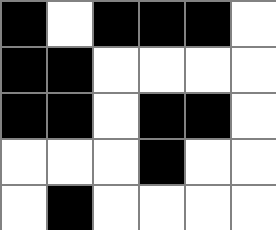[["black", "white", "black", "black", "black", "white"], ["black", "black", "white", "white", "white", "white"], ["black", "black", "white", "black", "black", "white"], ["white", "white", "white", "black", "white", "white"], ["white", "black", "white", "white", "white", "white"]]